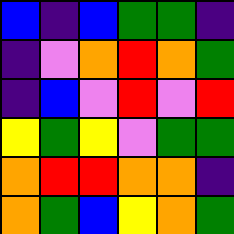[["blue", "indigo", "blue", "green", "green", "indigo"], ["indigo", "violet", "orange", "red", "orange", "green"], ["indigo", "blue", "violet", "red", "violet", "red"], ["yellow", "green", "yellow", "violet", "green", "green"], ["orange", "red", "red", "orange", "orange", "indigo"], ["orange", "green", "blue", "yellow", "orange", "green"]]